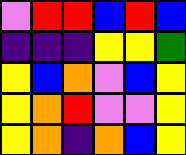[["violet", "red", "red", "blue", "red", "blue"], ["indigo", "indigo", "indigo", "yellow", "yellow", "green"], ["yellow", "blue", "orange", "violet", "blue", "yellow"], ["yellow", "orange", "red", "violet", "violet", "yellow"], ["yellow", "orange", "indigo", "orange", "blue", "yellow"]]